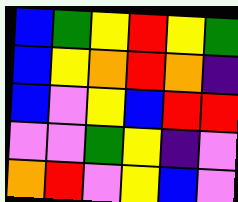[["blue", "green", "yellow", "red", "yellow", "green"], ["blue", "yellow", "orange", "red", "orange", "indigo"], ["blue", "violet", "yellow", "blue", "red", "red"], ["violet", "violet", "green", "yellow", "indigo", "violet"], ["orange", "red", "violet", "yellow", "blue", "violet"]]